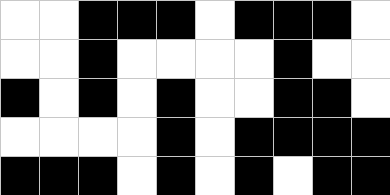[["white", "white", "black", "black", "black", "white", "black", "black", "black", "white"], ["white", "white", "black", "white", "white", "white", "white", "black", "white", "white"], ["black", "white", "black", "white", "black", "white", "white", "black", "black", "white"], ["white", "white", "white", "white", "black", "white", "black", "black", "black", "black"], ["black", "black", "black", "white", "black", "white", "black", "white", "black", "black"]]